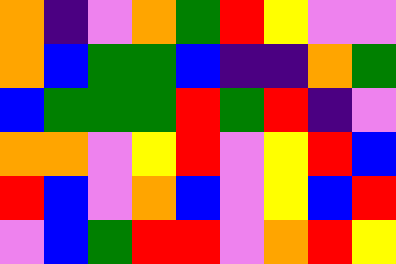[["orange", "indigo", "violet", "orange", "green", "red", "yellow", "violet", "violet"], ["orange", "blue", "green", "green", "blue", "indigo", "indigo", "orange", "green"], ["blue", "green", "green", "green", "red", "green", "red", "indigo", "violet"], ["orange", "orange", "violet", "yellow", "red", "violet", "yellow", "red", "blue"], ["red", "blue", "violet", "orange", "blue", "violet", "yellow", "blue", "red"], ["violet", "blue", "green", "red", "red", "violet", "orange", "red", "yellow"]]